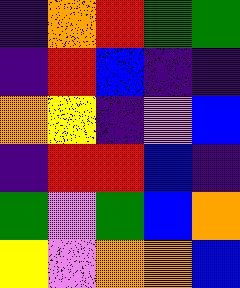[["indigo", "orange", "red", "green", "green"], ["indigo", "red", "blue", "indigo", "indigo"], ["orange", "yellow", "indigo", "violet", "blue"], ["indigo", "red", "red", "blue", "indigo"], ["green", "violet", "green", "blue", "orange"], ["yellow", "violet", "orange", "orange", "blue"]]